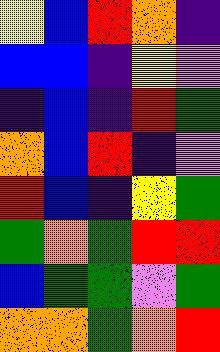[["yellow", "blue", "red", "orange", "indigo"], ["blue", "blue", "indigo", "yellow", "violet"], ["indigo", "blue", "indigo", "red", "green"], ["orange", "blue", "red", "indigo", "violet"], ["red", "blue", "indigo", "yellow", "green"], ["green", "orange", "green", "red", "red"], ["blue", "green", "green", "violet", "green"], ["orange", "orange", "green", "orange", "red"]]